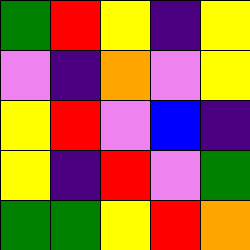[["green", "red", "yellow", "indigo", "yellow"], ["violet", "indigo", "orange", "violet", "yellow"], ["yellow", "red", "violet", "blue", "indigo"], ["yellow", "indigo", "red", "violet", "green"], ["green", "green", "yellow", "red", "orange"]]